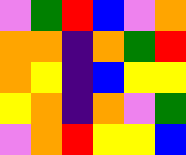[["violet", "green", "red", "blue", "violet", "orange"], ["orange", "orange", "indigo", "orange", "green", "red"], ["orange", "yellow", "indigo", "blue", "yellow", "yellow"], ["yellow", "orange", "indigo", "orange", "violet", "green"], ["violet", "orange", "red", "yellow", "yellow", "blue"]]